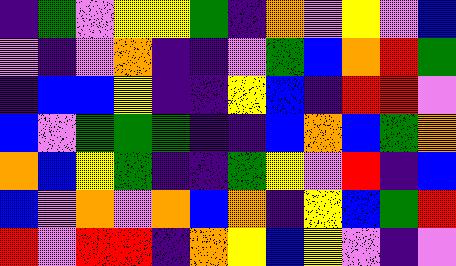[["indigo", "green", "violet", "yellow", "yellow", "green", "indigo", "orange", "violet", "yellow", "violet", "blue"], ["violet", "indigo", "violet", "orange", "indigo", "indigo", "violet", "green", "blue", "orange", "red", "green"], ["indigo", "blue", "blue", "yellow", "indigo", "indigo", "yellow", "blue", "indigo", "red", "red", "violet"], ["blue", "violet", "green", "green", "green", "indigo", "indigo", "blue", "orange", "blue", "green", "orange"], ["orange", "blue", "yellow", "green", "indigo", "indigo", "green", "yellow", "violet", "red", "indigo", "blue"], ["blue", "violet", "orange", "violet", "orange", "blue", "orange", "indigo", "yellow", "blue", "green", "red"], ["red", "violet", "red", "red", "indigo", "orange", "yellow", "blue", "yellow", "violet", "indigo", "violet"]]